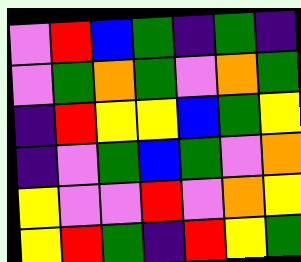[["violet", "red", "blue", "green", "indigo", "green", "indigo"], ["violet", "green", "orange", "green", "violet", "orange", "green"], ["indigo", "red", "yellow", "yellow", "blue", "green", "yellow"], ["indigo", "violet", "green", "blue", "green", "violet", "orange"], ["yellow", "violet", "violet", "red", "violet", "orange", "yellow"], ["yellow", "red", "green", "indigo", "red", "yellow", "green"]]